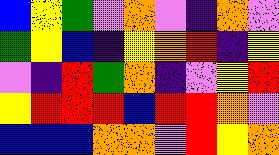[["blue", "yellow", "green", "violet", "orange", "violet", "indigo", "orange", "violet"], ["green", "yellow", "blue", "indigo", "yellow", "orange", "red", "indigo", "yellow"], ["violet", "indigo", "red", "green", "orange", "indigo", "violet", "yellow", "red"], ["yellow", "red", "red", "red", "blue", "red", "red", "orange", "violet"], ["blue", "blue", "blue", "orange", "orange", "violet", "red", "yellow", "orange"]]